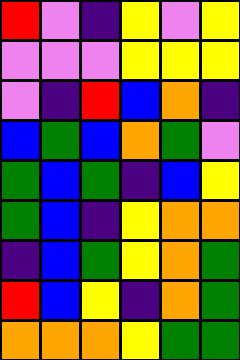[["red", "violet", "indigo", "yellow", "violet", "yellow"], ["violet", "violet", "violet", "yellow", "yellow", "yellow"], ["violet", "indigo", "red", "blue", "orange", "indigo"], ["blue", "green", "blue", "orange", "green", "violet"], ["green", "blue", "green", "indigo", "blue", "yellow"], ["green", "blue", "indigo", "yellow", "orange", "orange"], ["indigo", "blue", "green", "yellow", "orange", "green"], ["red", "blue", "yellow", "indigo", "orange", "green"], ["orange", "orange", "orange", "yellow", "green", "green"]]